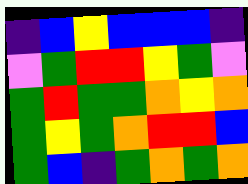[["indigo", "blue", "yellow", "blue", "blue", "blue", "indigo"], ["violet", "green", "red", "red", "yellow", "green", "violet"], ["green", "red", "green", "green", "orange", "yellow", "orange"], ["green", "yellow", "green", "orange", "red", "red", "blue"], ["green", "blue", "indigo", "green", "orange", "green", "orange"]]